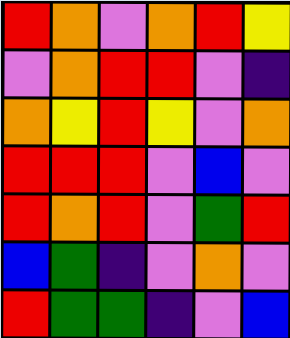[["red", "orange", "violet", "orange", "red", "yellow"], ["violet", "orange", "red", "red", "violet", "indigo"], ["orange", "yellow", "red", "yellow", "violet", "orange"], ["red", "red", "red", "violet", "blue", "violet"], ["red", "orange", "red", "violet", "green", "red"], ["blue", "green", "indigo", "violet", "orange", "violet"], ["red", "green", "green", "indigo", "violet", "blue"]]